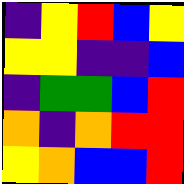[["indigo", "yellow", "red", "blue", "yellow"], ["yellow", "yellow", "indigo", "indigo", "blue"], ["indigo", "green", "green", "blue", "red"], ["orange", "indigo", "orange", "red", "red"], ["yellow", "orange", "blue", "blue", "red"]]